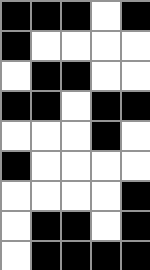[["black", "black", "black", "white", "black"], ["black", "white", "white", "white", "white"], ["white", "black", "black", "white", "white"], ["black", "black", "white", "black", "black"], ["white", "white", "white", "black", "white"], ["black", "white", "white", "white", "white"], ["white", "white", "white", "white", "black"], ["white", "black", "black", "white", "black"], ["white", "black", "black", "black", "black"]]